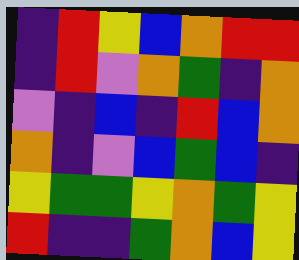[["indigo", "red", "yellow", "blue", "orange", "red", "red"], ["indigo", "red", "violet", "orange", "green", "indigo", "orange"], ["violet", "indigo", "blue", "indigo", "red", "blue", "orange"], ["orange", "indigo", "violet", "blue", "green", "blue", "indigo"], ["yellow", "green", "green", "yellow", "orange", "green", "yellow"], ["red", "indigo", "indigo", "green", "orange", "blue", "yellow"]]